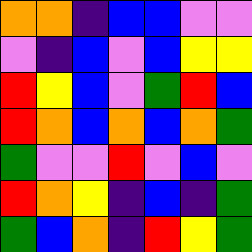[["orange", "orange", "indigo", "blue", "blue", "violet", "violet"], ["violet", "indigo", "blue", "violet", "blue", "yellow", "yellow"], ["red", "yellow", "blue", "violet", "green", "red", "blue"], ["red", "orange", "blue", "orange", "blue", "orange", "green"], ["green", "violet", "violet", "red", "violet", "blue", "violet"], ["red", "orange", "yellow", "indigo", "blue", "indigo", "green"], ["green", "blue", "orange", "indigo", "red", "yellow", "green"]]